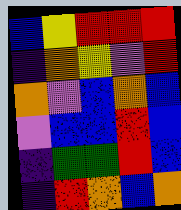[["blue", "yellow", "red", "red", "red"], ["indigo", "orange", "yellow", "violet", "red"], ["orange", "violet", "blue", "orange", "blue"], ["violet", "blue", "blue", "red", "blue"], ["indigo", "green", "green", "red", "blue"], ["indigo", "red", "orange", "blue", "orange"]]